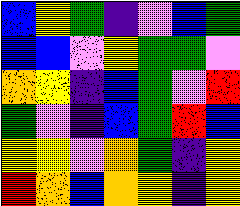[["blue", "yellow", "green", "indigo", "violet", "blue", "green"], ["blue", "blue", "violet", "yellow", "green", "green", "violet"], ["orange", "yellow", "indigo", "blue", "green", "violet", "red"], ["green", "violet", "indigo", "blue", "green", "red", "blue"], ["yellow", "yellow", "violet", "orange", "green", "indigo", "yellow"], ["red", "orange", "blue", "orange", "yellow", "indigo", "yellow"]]